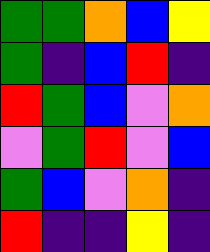[["green", "green", "orange", "blue", "yellow"], ["green", "indigo", "blue", "red", "indigo"], ["red", "green", "blue", "violet", "orange"], ["violet", "green", "red", "violet", "blue"], ["green", "blue", "violet", "orange", "indigo"], ["red", "indigo", "indigo", "yellow", "indigo"]]